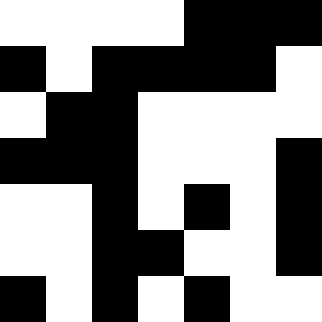[["white", "white", "white", "white", "black", "black", "black"], ["black", "white", "black", "black", "black", "black", "white"], ["white", "black", "black", "white", "white", "white", "white"], ["black", "black", "black", "white", "white", "white", "black"], ["white", "white", "black", "white", "black", "white", "black"], ["white", "white", "black", "black", "white", "white", "black"], ["black", "white", "black", "white", "black", "white", "white"]]